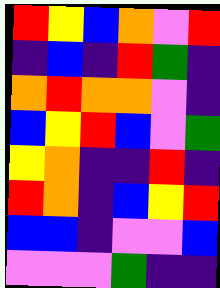[["red", "yellow", "blue", "orange", "violet", "red"], ["indigo", "blue", "indigo", "red", "green", "indigo"], ["orange", "red", "orange", "orange", "violet", "indigo"], ["blue", "yellow", "red", "blue", "violet", "green"], ["yellow", "orange", "indigo", "indigo", "red", "indigo"], ["red", "orange", "indigo", "blue", "yellow", "red"], ["blue", "blue", "indigo", "violet", "violet", "blue"], ["violet", "violet", "violet", "green", "indigo", "indigo"]]